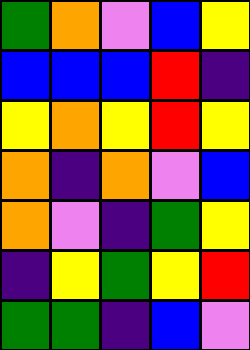[["green", "orange", "violet", "blue", "yellow"], ["blue", "blue", "blue", "red", "indigo"], ["yellow", "orange", "yellow", "red", "yellow"], ["orange", "indigo", "orange", "violet", "blue"], ["orange", "violet", "indigo", "green", "yellow"], ["indigo", "yellow", "green", "yellow", "red"], ["green", "green", "indigo", "blue", "violet"]]